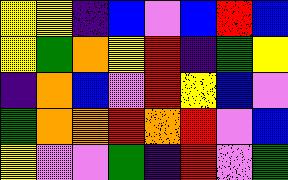[["yellow", "yellow", "indigo", "blue", "violet", "blue", "red", "blue"], ["yellow", "green", "orange", "yellow", "red", "indigo", "green", "yellow"], ["indigo", "orange", "blue", "violet", "red", "yellow", "blue", "violet"], ["green", "orange", "orange", "red", "orange", "red", "violet", "blue"], ["yellow", "violet", "violet", "green", "indigo", "red", "violet", "green"]]